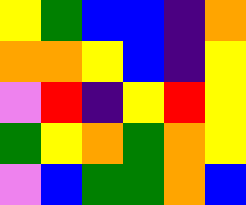[["yellow", "green", "blue", "blue", "indigo", "orange"], ["orange", "orange", "yellow", "blue", "indigo", "yellow"], ["violet", "red", "indigo", "yellow", "red", "yellow"], ["green", "yellow", "orange", "green", "orange", "yellow"], ["violet", "blue", "green", "green", "orange", "blue"]]